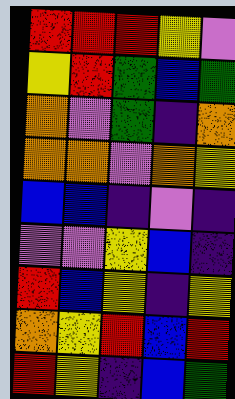[["red", "red", "red", "yellow", "violet"], ["yellow", "red", "green", "blue", "green"], ["orange", "violet", "green", "indigo", "orange"], ["orange", "orange", "violet", "orange", "yellow"], ["blue", "blue", "indigo", "violet", "indigo"], ["violet", "violet", "yellow", "blue", "indigo"], ["red", "blue", "yellow", "indigo", "yellow"], ["orange", "yellow", "red", "blue", "red"], ["red", "yellow", "indigo", "blue", "green"]]